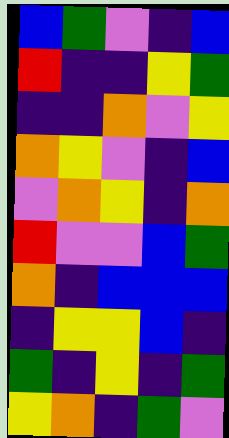[["blue", "green", "violet", "indigo", "blue"], ["red", "indigo", "indigo", "yellow", "green"], ["indigo", "indigo", "orange", "violet", "yellow"], ["orange", "yellow", "violet", "indigo", "blue"], ["violet", "orange", "yellow", "indigo", "orange"], ["red", "violet", "violet", "blue", "green"], ["orange", "indigo", "blue", "blue", "blue"], ["indigo", "yellow", "yellow", "blue", "indigo"], ["green", "indigo", "yellow", "indigo", "green"], ["yellow", "orange", "indigo", "green", "violet"]]